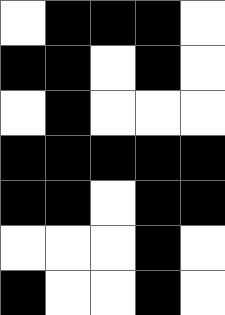[["white", "black", "black", "black", "white"], ["black", "black", "white", "black", "white"], ["white", "black", "white", "white", "white"], ["black", "black", "black", "black", "black"], ["black", "black", "white", "black", "black"], ["white", "white", "white", "black", "white"], ["black", "white", "white", "black", "white"]]